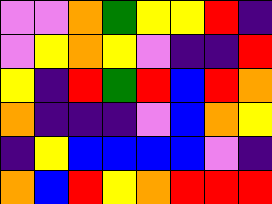[["violet", "violet", "orange", "green", "yellow", "yellow", "red", "indigo"], ["violet", "yellow", "orange", "yellow", "violet", "indigo", "indigo", "red"], ["yellow", "indigo", "red", "green", "red", "blue", "red", "orange"], ["orange", "indigo", "indigo", "indigo", "violet", "blue", "orange", "yellow"], ["indigo", "yellow", "blue", "blue", "blue", "blue", "violet", "indigo"], ["orange", "blue", "red", "yellow", "orange", "red", "red", "red"]]